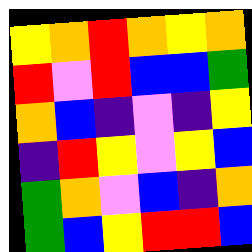[["yellow", "orange", "red", "orange", "yellow", "orange"], ["red", "violet", "red", "blue", "blue", "green"], ["orange", "blue", "indigo", "violet", "indigo", "yellow"], ["indigo", "red", "yellow", "violet", "yellow", "blue"], ["green", "orange", "violet", "blue", "indigo", "orange"], ["green", "blue", "yellow", "red", "red", "blue"]]